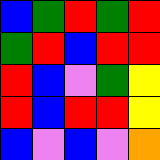[["blue", "green", "red", "green", "red"], ["green", "red", "blue", "red", "red"], ["red", "blue", "violet", "green", "yellow"], ["red", "blue", "red", "red", "yellow"], ["blue", "violet", "blue", "violet", "orange"]]